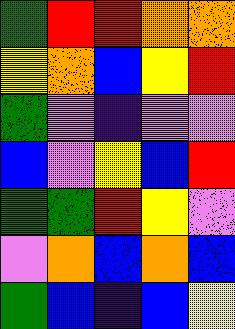[["green", "red", "red", "orange", "orange"], ["yellow", "orange", "blue", "yellow", "red"], ["green", "violet", "indigo", "violet", "violet"], ["blue", "violet", "yellow", "blue", "red"], ["green", "green", "red", "yellow", "violet"], ["violet", "orange", "blue", "orange", "blue"], ["green", "blue", "indigo", "blue", "yellow"]]